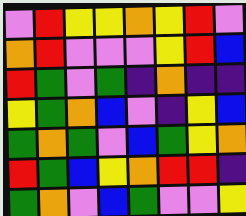[["violet", "red", "yellow", "yellow", "orange", "yellow", "red", "violet"], ["orange", "red", "violet", "violet", "violet", "yellow", "red", "blue"], ["red", "green", "violet", "green", "indigo", "orange", "indigo", "indigo"], ["yellow", "green", "orange", "blue", "violet", "indigo", "yellow", "blue"], ["green", "orange", "green", "violet", "blue", "green", "yellow", "orange"], ["red", "green", "blue", "yellow", "orange", "red", "red", "indigo"], ["green", "orange", "violet", "blue", "green", "violet", "violet", "yellow"]]